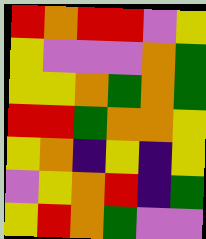[["red", "orange", "red", "red", "violet", "yellow"], ["yellow", "violet", "violet", "violet", "orange", "green"], ["yellow", "yellow", "orange", "green", "orange", "green"], ["red", "red", "green", "orange", "orange", "yellow"], ["yellow", "orange", "indigo", "yellow", "indigo", "yellow"], ["violet", "yellow", "orange", "red", "indigo", "green"], ["yellow", "red", "orange", "green", "violet", "violet"]]